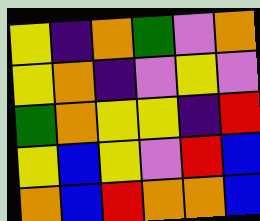[["yellow", "indigo", "orange", "green", "violet", "orange"], ["yellow", "orange", "indigo", "violet", "yellow", "violet"], ["green", "orange", "yellow", "yellow", "indigo", "red"], ["yellow", "blue", "yellow", "violet", "red", "blue"], ["orange", "blue", "red", "orange", "orange", "blue"]]